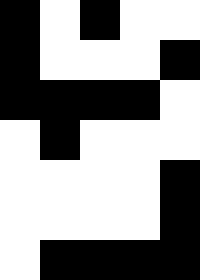[["black", "white", "black", "white", "white"], ["black", "white", "white", "white", "black"], ["black", "black", "black", "black", "white"], ["white", "black", "white", "white", "white"], ["white", "white", "white", "white", "black"], ["white", "white", "white", "white", "black"], ["white", "black", "black", "black", "black"]]